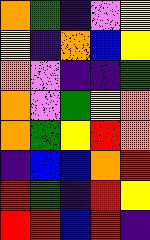[["orange", "green", "indigo", "violet", "yellow"], ["yellow", "indigo", "orange", "blue", "yellow"], ["orange", "violet", "indigo", "indigo", "green"], ["orange", "violet", "green", "yellow", "orange"], ["orange", "green", "yellow", "red", "orange"], ["indigo", "blue", "blue", "orange", "red"], ["red", "green", "indigo", "red", "yellow"], ["red", "red", "blue", "red", "indigo"]]